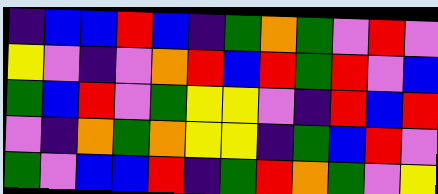[["indigo", "blue", "blue", "red", "blue", "indigo", "green", "orange", "green", "violet", "red", "violet"], ["yellow", "violet", "indigo", "violet", "orange", "red", "blue", "red", "green", "red", "violet", "blue"], ["green", "blue", "red", "violet", "green", "yellow", "yellow", "violet", "indigo", "red", "blue", "red"], ["violet", "indigo", "orange", "green", "orange", "yellow", "yellow", "indigo", "green", "blue", "red", "violet"], ["green", "violet", "blue", "blue", "red", "indigo", "green", "red", "orange", "green", "violet", "yellow"]]